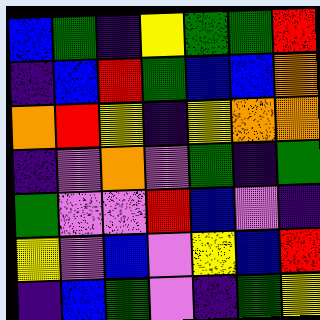[["blue", "green", "indigo", "yellow", "green", "green", "red"], ["indigo", "blue", "red", "green", "blue", "blue", "orange"], ["orange", "red", "yellow", "indigo", "yellow", "orange", "orange"], ["indigo", "violet", "orange", "violet", "green", "indigo", "green"], ["green", "violet", "violet", "red", "blue", "violet", "indigo"], ["yellow", "violet", "blue", "violet", "yellow", "blue", "red"], ["indigo", "blue", "green", "violet", "indigo", "green", "yellow"]]